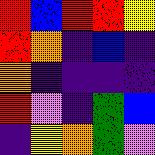[["red", "blue", "red", "red", "yellow"], ["red", "orange", "indigo", "blue", "indigo"], ["orange", "indigo", "indigo", "indigo", "indigo"], ["red", "violet", "indigo", "green", "blue"], ["indigo", "yellow", "orange", "green", "violet"]]